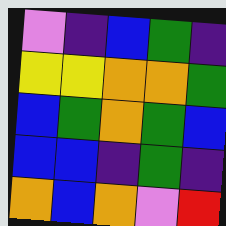[["violet", "indigo", "blue", "green", "indigo"], ["yellow", "yellow", "orange", "orange", "green"], ["blue", "green", "orange", "green", "blue"], ["blue", "blue", "indigo", "green", "indigo"], ["orange", "blue", "orange", "violet", "red"]]